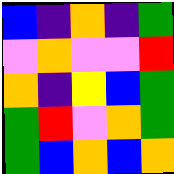[["blue", "indigo", "orange", "indigo", "green"], ["violet", "orange", "violet", "violet", "red"], ["orange", "indigo", "yellow", "blue", "green"], ["green", "red", "violet", "orange", "green"], ["green", "blue", "orange", "blue", "orange"]]